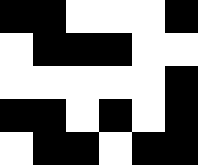[["black", "black", "white", "white", "white", "black"], ["white", "black", "black", "black", "white", "white"], ["white", "white", "white", "white", "white", "black"], ["black", "black", "white", "black", "white", "black"], ["white", "black", "black", "white", "black", "black"]]